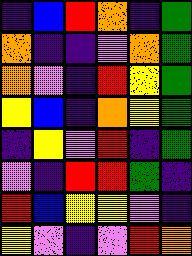[["indigo", "blue", "red", "orange", "indigo", "green"], ["orange", "indigo", "indigo", "violet", "orange", "green"], ["orange", "violet", "indigo", "red", "yellow", "green"], ["yellow", "blue", "indigo", "orange", "yellow", "green"], ["indigo", "yellow", "violet", "red", "indigo", "green"], ["violet", "indigo", "red", "red", "green", "indigo"], ["red", "blue", "yellow", "yellow", "violet", "indigo"], ["yellow", "violet", "indigo", "violet", "red", "orange"]]